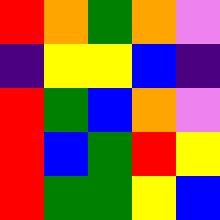[["red", "orange", "green", "orange", "violet"], ["indigo", "yellow", "yellow", "blue", "indigo"], ["red", "green", "blue", "orange", "violet"], ["red", "blue", "green", "red", "yellow"], ["red", "green", "green", "yellow", "blue"]]